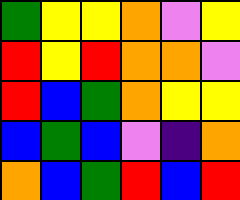[["green", "yellow", "yellow", "orange", "violet", "yellow"], ["red", "yellow", "red", "orange", "orange", "violet"], ["red", "blue", "green", "orange", "yellow", "yellow"], ["blue", "green", "blue", "violet", "indigo", "orange"], ["orange", "blue", "green", "red", "blue", "red"]]